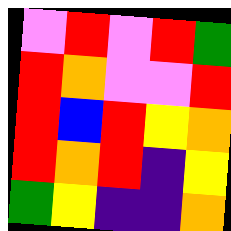[["violet", "red", "violet", "red", "green"], ["red", "orange", "violet", "violet", "red"], ["red", "blue", "red", "yellow", "orange"], ["red", "orange", "red", "indigo", "yellow"], ["green", "yellow", "indigo", "indigo", "orange"]]